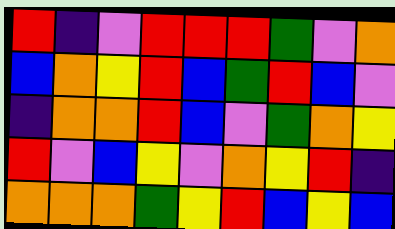[["red", "indigo", "violet", "red", "red", "red", "green", "violet", "orange"], ["blue", "orange", "yellow", "red", "blue", "green", "red", "blue", "violet"], ["indigo", "orange", "orange", "red", "blue", "violet", "green", "orange", "yellow"], ["red", "violet", "blue", "yellow", "violet", "orange", "yellow", "red", "indigo"], ["orange", "orange", "orange", "green", "yellow", "red", "blue", "yellow", "blue"]]